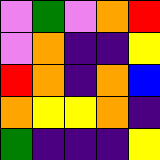[["violet", "green", "violet", "orange", "red"], ["violet", "orange", "indigo", "indigo", "yellow"], ["red", "orange", "indigo", "orange", "blue"], ["orange", "yellow", "yellow", "orange", "indigo"], ["green", "indigo", "indigo", "indigo", "yellow"]]